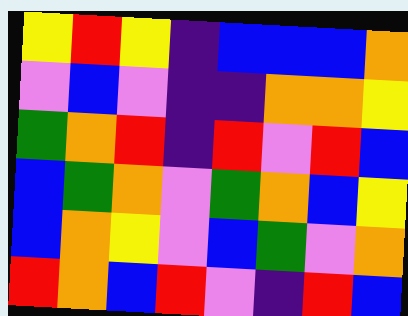[["yellow", "red", "yellow", "indigo", "blue", "blue", "blue", "orange"], ["violet", "blue", "violet", "indigo", "indigo", "orange", "orange", "yellow"], ["green", "orange", "red", "indigo", "red", "violet", "red", "blue"], ["blue", "green", "orange", "violet", "green", "orange", "blue", "yellow"], ["blue", "orange", "yellow", "violet", "blue", "green", "violet", "orange"], ["red", "orange", "blue", "red", "violet", "indigo", "red", "blue"]]